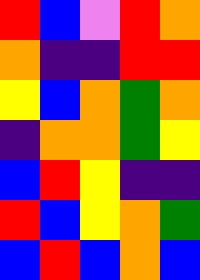[["red", "blue", "violet", "red", "orange"], ["orange", "indigo", "indigo", "red", "red"], ["yellow", "blue", "orange", "green", "orange"], ["indigo", "orange", "orange", "green", "yellow"], ["blue", "red", "yellow", "indigo", "indigo"], ["red", "blue", "yellow", "orange", "green"], ["blue", "red", "blue", "orange", "blue"]]